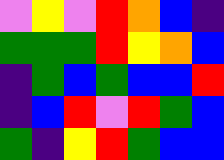[["violet", "yellow", "violet", "red", "orange", "blue", "indigo"], ["green", "green", "green", "red", "yellow", "orange", "blue"], ["indigo", "green", "blue", "green", "blue", "blue", "red"], ["indigo", "blue", "red", "violet", "red", "green", "blue"], ["green", "indigo", "yellow", "red", "green", "blue", "blue"]]